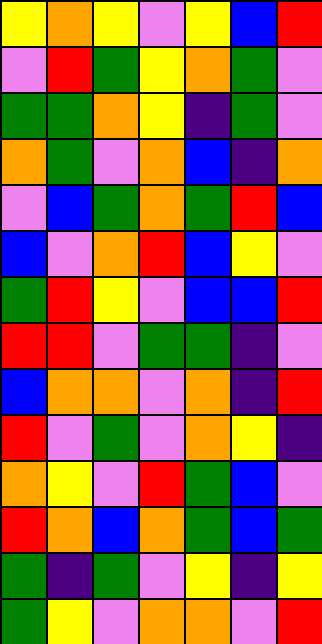[["yellow", "orange", "yellow", "violet", "yellow", "blue", "red"], ["violet", "red", "green", "yellow", "orange", "green", "violet"], ["green", "green", "orange", "yellow", "indigo", "green", "violet"], ["orange", "green", "violet", "orange", "blue", "indigo", "orange"], ["violet", "blue", "green", "orange", "green", "red", "blue"], ["blue", "violet", "orange", "red", "blue", "yellow", "violet"], ["green", "red", "yellow", "violet", "blue", "blue", "red"], ["red", "red", "violet", "green", "green", "indigo", "violet"], ["blue", "orange", "orange", "violet", "orange", "indigo", "red"], ["red", "violet", "green", "violet", "orange", "yellow", "indigo"], ["orange", "yellow", "violet", "red", "green", "blue", "violet"], ["red", "orange", "blue", "orange", "green", "blue", "green"], ["green", "indigo", "green", "violet", "yellow", "indigo", "yellow"], ["green", "yellow", "violet", "orange", "orange", "violet", "red"]]